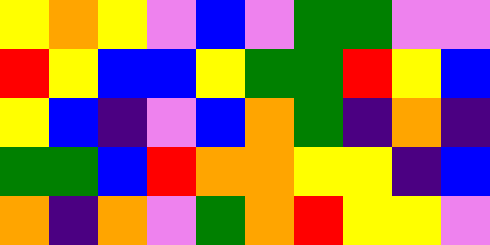[["yellow", "orange", "yellow", "violet", "blue", "violet", "green", "green", "violet", "violet"], ["red", "yellow", "blue", "blue", "yellow", "green", "green", "red", "yellow", "blue"], ["yellow", "blue", "indigo", "violet", "blue", "orange", "green", "indigo", "orange", "indigo"], ["green", "green", "blue", "red", "orange", "orange", "yellow", "yellow", "indigo", "blue"], ["orange", "indigo", "orange", "violet", "green", "orange", "red", "yellow", "yellow", "violet"]]